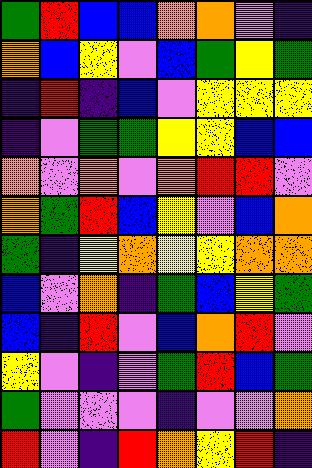[["green", "red", "blue", "blue", "orange", "orange", "violet", "indigo"], ["orange", "blue", "yellow", "violet", "blue", "green", "yellow", "green"], ["indigo", "red", "indigo", "blue", "violet", "yellow", "yellow", "yellow"], ["indigo", "violet", "green", "green", "yellow", "yellow", "blue", "blue"], ["orange", "violet", "orange", "violet", "orange", "red", "red", "violet"], ["orange", "green", "red", "blue", "yellow", "violet", "blue", "orange"], ["green", "indigo", "yellow", "orange", "yellow", "yellow", "orange", "orange"], ["blue", "violet", "orange", "indigo", "green", "blue", "yellow", "green"], ["blue", "indigo", "red", "violet", "blue", "orange", "red", "violet"], ["yellow", "violet", "indigo", "violet", "green", "red", "blue", "green"], ["green", "violet", "violet", "violet", "indigo", "violet", "violet", "orange"], ["red", "violet", "indigo", "red", "orange", "yellow", "red", "indigo"]]